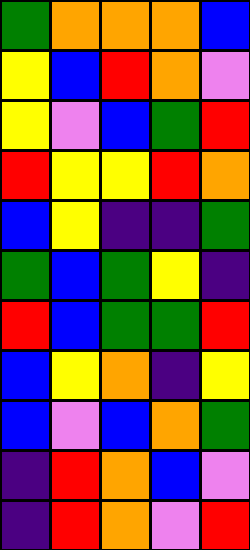[["green", "orange", "orange", "orange", "blue"], ["yellow", "blue", "red", "orange", "violet"], ["yellow", "violet", "blue", "green", "red"], ["red", "yellow", "yellow", "red", "orange"], ["blue", "yellow", "indigo", "indigo", "green"], ["green", "blue", "green", "yellow", "indigo"], ["red", "blue", "green", "green", "red"], ["blue", "yellow", "orange", "indigo", "yellow"], ["blue", "violet", "blue", "orange", "green"], ["indigo", "red", "orange", "blue", "violet"], ["indigo", "red", "orange", "violet", "red"]]